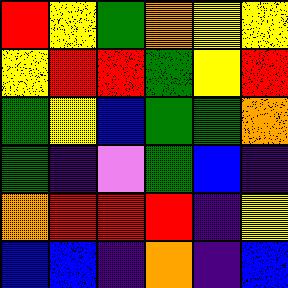[["red", "yellow", "green", "orange", "yellow", "yellow"], ["yellow", "red", "red", "green", "yellow", "red"], ["green", "yellow", "blue", "green", "green", "orange"], ["green", "indigo", "violet", "green", "blue", "indigo"], ["orange", "red", "red", "red", "indigo", "yellow"], ["blue", "blue", "indigo", "orange", "indigo", "blue"]]